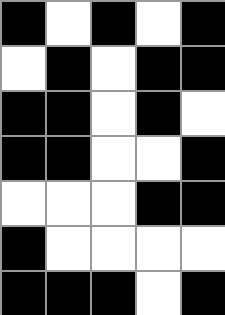[["black", "white", "black", "white", "black"], ["white", "black", "white", "black", "black"], ["black", "black", "white", "black", "white"], ["black", "black", "white", "white", "black"], ["white", "white", "white", "black", "black"], ["black", "white", "white", "white", "white"], ["black", "black", "black", "white", "black"]]